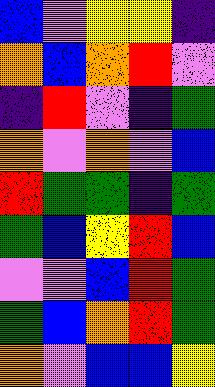[["blue", "violet", "yellow", "yellow", "indigo"], ["orange", "blue", "orange", "red", "violet"], ["indigo", "red", "violet", "indigo", "green"], ["orange", "violet", "orange", "violet", "blue"], ["red", "green", "green", "indigo", "green"], ["green", "blue", "yellow", "red", "blue"], ["violet", "violet", "blue", "red", "green"], ["green", "blue", "orange", "red", "green"], ["orange", "violet", "blue", "blue", "yellow"]]